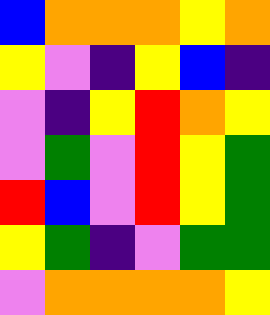[["blue", "orange", "orange", "orange", "yellow", "orange"], ["yellow", "violet", "indigo", "yellow", "blue", "indigo"], ["violet", "indigo", "yellow", "red", "orange", "yellow"], ["violet", "green", "violet", "red", "yellow", "green"], ["red", "blue", "violet", "red", "yellow", "green"], ["yellow", "green", "indigo", "violet", "green", "green"], ["violet", "orange", "orange", "orange", "orange", "yellow"]]